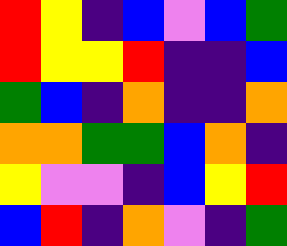[["red", "yellow", "indigo", "blue", "violet", "blue", "green"], ["red", "yellow", "yellow", "red", "indigo", "indigo", "blue"], ["green", "blue", "indigo", "orange", "indigo", "indigo", "orange"], ["orange", "orange", "green", "green", "blue", "orange", "indigo"], ["yellow", "violet", "violet", "indigo", "blue", "yellow", "red"], ["blue", "red", "indigo", "orange", "violet", "indigo", "green"]]